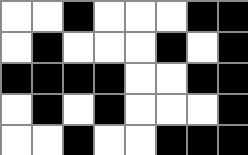[["white", "white", "black", "white", "white", "white", "black", "black"], ["white", "black", "white", "white", "white", "black", "white", "black"], ["black", "black", "black", "black", "white", "white", "black", "black"], ["white", "black", "white", "black", "white", "white", "white", "black"], ["white", "white", "black", "white", "white", "black", "black", "black"]]